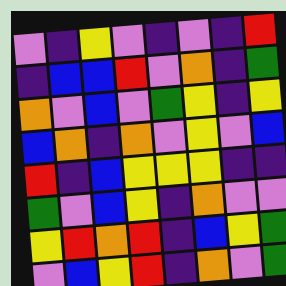[["violet", "indigo", "yellow", "violet", "indigo", "violet", "indigo", "red"], ["indigo", "blue", "blue", "red", "violet", "orange", "indigo", "green"], ["orange", "violet", "blue", "violet", "green", "yellow", "indigo", "yellow"], ["blue", "orange", "indigo", "orange", "violet", "yellow", "violet", "blue"], ["red", "indigo", "blue", "yellow", "yellow", "yellow", "indigo", "indigo"], ["green", "violet", "blue", "yellow", "indigo", "orange", "violet", "violet"], ["yellow", "red", "orange", "red", "indigo", "blue", "yellow", "green"], ["violet", "blue", "yellow", "red", "indigo", "orange", "violet", "green"]]